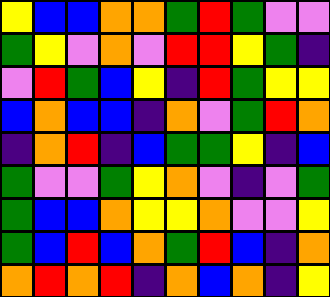[["yellow", "blue", "blue", "orange", "orange", "green", "red", "green", "violet", "violet"], ["green", "yellow", "violet", "orange", "violet", "red", "red", "yellow", "green", "indigo"], ["violet", "red", "green", "blue", "yellow", "indigo", "red", "green", "yellow", "yellow"], ["blue", "orange", "blue", "blue", "indigo", "orange", "violet", "green", "red", "orange"], ["indigo", "orange", "red", "indigo", "blue", "green", "green", "yellow", "indigo", "blue"], ["green", "violet", "violet", "green", "yellow", "orange", "violet", "indigo", "violet", "green"], ["green", "blue", "blue", "orange", "yellow", "yellow", "orange", "violet", "violet", "yellow"], ["green", "blue", "red", "blue", "orange", "green", "red", "blue", "indigo", "orange"], ["orange", "red", "orange", "red", "indigo", "orange", "blue", "orange", "indigo", "yellow"]]